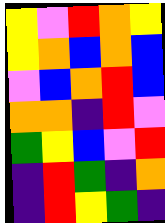[["yellow", "violet", "red", "orange", "yellow"], ["yellow", "orange", "blue", "orange", "blue"], ["violet", "blue", "orange", "red", "blue"], ["orange", "orange", "indigo", "red", "violet"], ["green", "yellow", "blue", "violet", "red"], ["indigo", "red", "green", "indigo", "orange"], ["indigo", "red", "yellow", "green", "indigo"]]